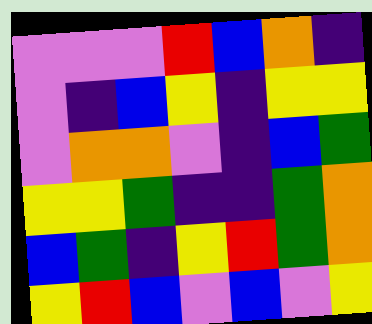[["violet", "violet", "violet", "red", "blue", "orange", "indigo"], ["violet", "indigo", "blue", "yellow", "indigo", "yellow", "yellow"], ["violet", "orange", "orange", "violet", "indigo", "blue", "green"], ["yellow", "yellow", "green", "indigo", "indigo", "green", "orange"], ["blue", "green", "indigo", "yellow", "red", "green", "orange"], ["yellow", "red", "blue", "violet", "blue", "violet", "yellow"]]